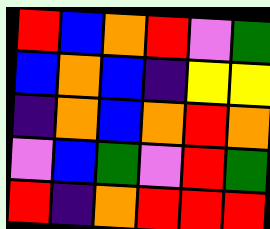[["red", "blue", "orange", "red", "violet", "green"], ["blue", "orange", "blue", "indigo", "yellow", "yellow"], ["indigo", "orange", "blue", "orange", "red", "orange"], ["violet", "blue", "green", "violet", "red", "green"], ["red", "indigo", "orange", "red", "red", "red"]]